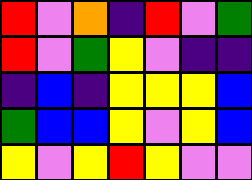[["red", "violet", "orange", "indigo", "red", "violet", "green"], ["red", "violet", "green", "yellow", "violet", "indigo", "indigo"], ["indigo", "blue", "indigo", "yellow", "yellow", "yellow", "blue"], ["green", "blue", "blue", "yellow", "violet", "yellow", "blue"], ["yellow", "violet", "yellow", "red", "yellow", "violet", "violet"]]